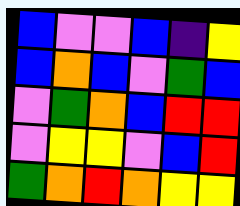[["blue", "violet", "violet", "blue", "indigo", "yellow"], ["blue", "orange", "blue", "violet", "green", "blue"], ["violet", "green", "orange", "blue", "red", "red"], ["violet", "yellow", "yellow", "violet", "blue", "red"], ["green", "orange", "red", "orange", "yellow", "yellow"]]